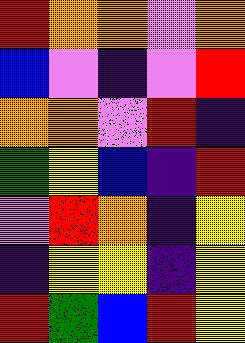[["red", "orange", "orange", "violet", "orange"], ["blue", "violet", "indigo", "violet", "red"], ["orange", "orange", "violet", "red", "indigo"], ["green", "yellow", "blue", "indigo", "red"], ["violet", "red", "orange", "indigo", "yellow"], ["indigo", "yellow", "yellow", "indigo", "yellow"], ["red", "green", "blue", "red", "yellow"]]